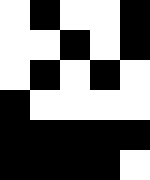[["white", "black", "white", "white", "black"], ["white", "white", "black", "white", "black"], ["white", "black", "white", "black", "white"], ["black", "white", "white", "white", "white"], ["black", "black", "black", "black", "black"], ["black", "black", "black", "black", "white"]]